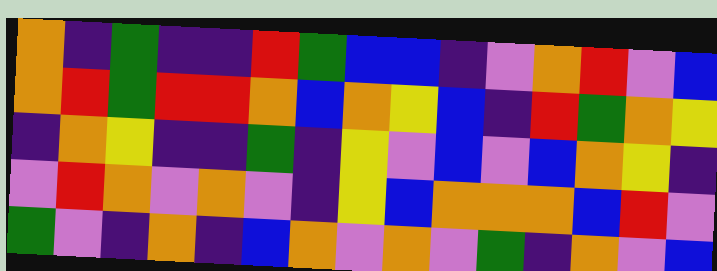[["orange", "indigo", "green", "indigo", "indigo", "red", "green", "blue", "blue", "indigo", "violet", "orange", "red", "violet", "blue"], ["orange", "red", "green", "red", "red", "orange", "blue", "orange", "yellow", "blue", "indigo", "red", "green", "orange", "yellow"], ["indigo", "orange", "yellow", "indigo", "indigo", "green", "indigo", "yellow", "violet", "blue", "violet", "blue", "orange", "yellow", "indigo"], ["violet", "red", "orange", "violet", "orange", "violet", "indigo", "yellow", "blue", "orange", "orange", "orange", "blue", "red", "violet"], ["green", "violet", "indigo", "orange", "indigo", "blue", "orange", "violet", "orange", "violet", "green", "indigo", "orange", "violet", "blue"]]